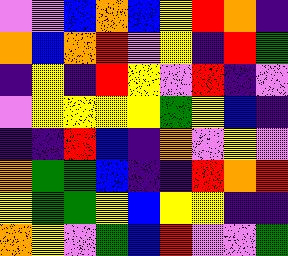[["violet", "violet", "blue", "orange", "blue", "yellow", "red", "orange", "indigo"], ["orange", "blue", "orange", "red", "violet", "yellow", "indigo", "red", "green"], ["indigo", "yellow", "indigo", "red", "yellow", "violet", "red", "indigo", "violet"], ["violet", "yellow", "yellow", "yellow", "yellow", "green", "yellow", "blue", "indigo"], ["indigo", "indigo", "red", "blue", "indigo", "orange", "violet", "yellow", "violet"], ["orange", "green", "green", "blue", "indigo", "indigo", "red", "orange", "red"], ["yellow", "green", "green", "yellow", "blue", "yellow", "yellow", "indigo", "indigo"], ["orange", "yellow", "violet", "green", "blue", "red", "violet", "violet", "green"]]